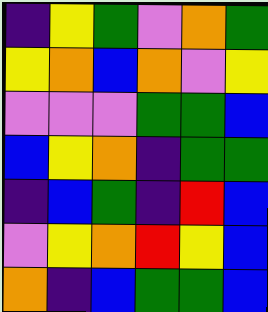[["indigo", "yellow", "green", "violet", "orange", "green"], ["yellow", "orange", "blue", "orange", "violet", "yellow"], ["violet", "violet", "violet", "green", "green", "blue"], ["blue", "yellow", "orange", "indigo", "green", "green"], ["indigo", "blue", "green", "indigo", "red", "blue"], ["violet", "yellow", "orange", "red", "yellow", "blue"], ["orange", "indigo", "blue", "green", "green", "blue"]]